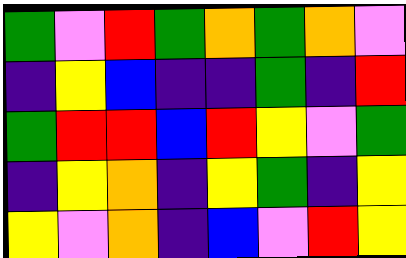[["green", "violet", "red", "green", "orange", "green", "orange", "violet"], ["indigo", "yellow", "blue", "indigo", "indigo", "green", "indigo", "red"], ["green", "red", "red", "blue", "red", "yellow", "violet", "green"], ["indigo", "yellow", "orange", "indigo", "yellow", "green", "indigo", "yellow"], ["yellow", "violet", "orange", "indigo", "blue", "violet", "red", "yellow"]]